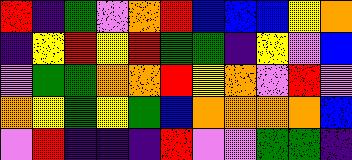[["red", "indigo", "green", "violet", "orange", "red", "blue", "blue", "blue", "yellow", "orange"], ["indigo", "yellow", "red", "yellow", "red", "green", "green", "indigo", "yellow", "violet", "blue"], ["violet", "green", "green", "orange", "orange", "red", "yellow", "orange", "violet", "red", "violet"], ["orange", "yellow", "green", "yellow", "green", "blue", "orange", "orange", "orange", "orange", "blue"], ["violet", "red", "indigo", "indigo", "indigo", "red", "violet", "violet", "green", "green", "indigo"]]